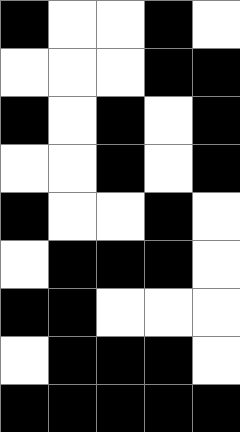[["black", "white", "white", "black", "white"], ["white", "white", "white", "black", "black"], ["black", "white", "black", "white", "black"], ["white", "white", "black", "white", "black"], ["black", "white", "white", "black", "white"], ["white", "black", "black", "black", "white"], ["black", "black", "white", "white", "white"], ["white", "black", "black", "black", "white"], ["black", "black", "black", "black", "black"]]